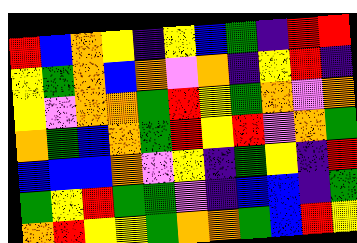[["red", "blue", "orange", "yellow", "indigo", "yellow", "blue", "green", "indigo", "red", "red"], ["yellow", "green", "orange", "blue", "orange", "violet", "orange", "indigo", "yellow", "red", "indigo"], ["yellow", "violet", "orange", "orange", "green", "red", "yellow", "green", "orange", "violet", "orange"], ["orange", "green", "blue", "orange", "green", "red", "yellow", "red", "violet", "orange", "green"], ["blue", "blue", "blue", "orange", "violet", "yellow", "indigo", "green", "yellow", "indigo", "red"], ["green", "yellow", "red", "green", "green", "violet", "indigo", "blue", "blue", "indigo", "green"], ["orange", "red", "yellow", "yellow", "green", "orange", "orange", "green", "blue", "red", "yellow"]]